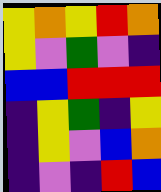[["yellow", "orange", "yellow", "red", "orange"], ["yellow", "violet", "green", "violet", "indigo"], ["blue", "blue", "red", "red", "red"], ["indigo", "yellow", "green", "indigo", "yellow"], ["indigo", "yellow", "violet", "blue", "orange"], ["indigo", "violet", "indigo", "red", "blue"]]